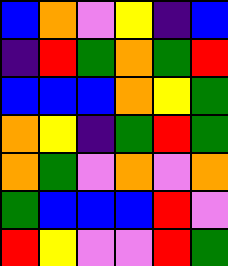[["blue", "orange", "violet", "yellow", "indigo", "blue"], ["indigo", "red", "green", "orange", "green", "red"], ["blue", "blue", "blue", "orange", "yellow", "green"], ["orange", "yellow", "indigo", "green", "red", "green"], ["orange", "green", "violet", "orange", "violet", "orange"], ["green", "blue", "blue", "blue", "red", "violet"], ["red", "yellow", "violet", "violet", "red", "green"]]